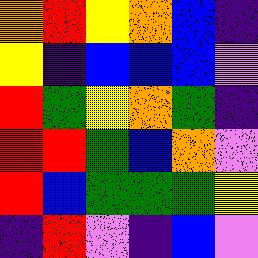[["orange", "red", "yellow", "orange", "blue", "indigo"], ["yellow", "indigo", "blue", "blue", "blue", "violet"], ["red", "green", "yellow", "orange", "green", "indigo"], ["red", "red", "green", "blue", "orange", "violet"], ["red", "blue", "green", "green", "green", "yellow"], ["indigo", "red", "violet", "indigo", "blue", "violet"]]